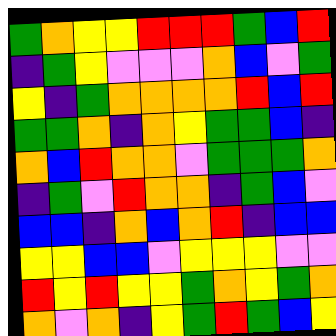[["green", "orange", "yellow", "yellow", "red", "red", "red", "green", "blue", "red"], ["indigo", "green", "yellow", "violet", "violet", "violet", "orange", "blue", "violet", "green"], ["yellow", "indigo", "green", "orange", "orange", "orange", "orange", "red", "blue", "red"], ["green", "green", "orange", "indigo", "orange", "yellow", "green", "green", "blue", "indigo"], ["orange", "blue", "red", "orange", "orange", "violet", "green", "green", "green", "orange"], ["indigo", "green", "violet", "red", "orange", "orange", "indigo", "green", "blue", "violet"], ["blue", "blue", "indigo", "orange", "blue", "orange", "red", "indigo", "blue", "blue"], ["yellow", "yellow", "blue", "blue", "violet", "yellow", "yellow", "yellow", "violet", "violet"], ["red", "yellow", "red", "yellow", "yellow", "green", "orange", "yellow", "green", "orange"], ["orange", "violet", "orange", "indigo", "yellow", "green", "red", "green", "blue", "yellow"]]